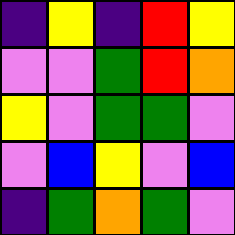[["indigo", "yellow", "indigo", "red", "yellow"], ["violet", "violet", "green", "red", "orange"], ["yellow", "violet", "green", "green", "violet"], ["violet", "blue", "yellow", "violet", "blue"], ["indigo", "green", "orange", "green", "violet"]]